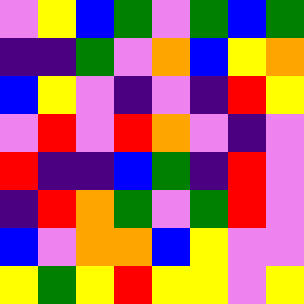[["violet", "yellow", "blue", "green", "violet", "green", "blue", "green"], ["indigo", "indigo", "green", "violet", "orange", "blue", "yellow", "orange"], ["blue", "yellow", "violet", "indigo", "violet", "indigo", "red", "yellow"], ["violet", "red", "violet", "red", "orange", "violet", "indigo", "violet"], ["red", "indigo", "indigo", "blue", "green", "indigo", "red", "violet"], ["indigo", "red", "orange", "green", "violet", "green", "red", "violet"], ["blue", "violet", "orange", "orange", "blue", "yellow", "violet", "violet"], ["yellow", "green", "yellow", "red", "yellow", "yellow", "violet", "yellow"]]